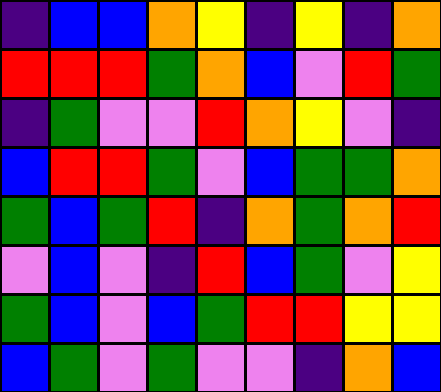[["indigo", "blue", "blue", "orange", "yellow", "indigo", "yellow", "indigo", "orange"], ["red", "red", "red", "green", "orange", "blue", "violet", "red", "green"], ["indigo", "green", "violet", "violet", "red", "orange", "yellow", "violet", "indigo"], ["blue", "red", "red", "green", "violet", "blue", "green", "green", "orange"], ["green", "blue", "green", "red", "indigo", "orange", "green", "orange", "red"], ["violet", "blue", "violet", "indigo", "red", "blue", "green", "violet", "yellow"], ["green", "blue", "violet", "blue", "green", "red", "red", "yellow", "yellow"], ["blue", "green", "violet", "green", "violet", "violet", "indigo", "orange", "blue"]]